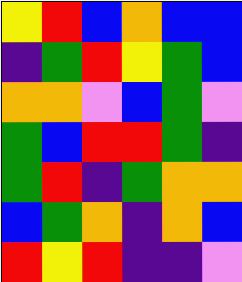[["yellow", "red", "blue", "orange", "blue", "blue"], ["indigo", "green", "red", "yellow", "green", "blue"], ["orange", "orange", "violet", "blue", "green", "violet"], ["green", "blue", "red", "red", "green", "indigo"], ["green", "red", "indigo", "green", "orange", "orange"], ["blue", "green", "orange", "indigo", "orange", "blue"], ["red", "yellow", "red", "indigo", "indigo", "violet"]]